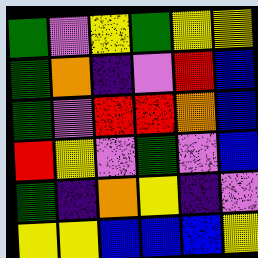[["green", "violet", "yellow", "green", "yellow", "yellow"], ["green", "orange", "indigo", "violet", "red", "blue"], ["green", "violet", "red", "red", "orange", "blue"], ["red", "yellow", "violet", "green", "violet", "blue"], ["green", "indigo", "orange", "yellow", "indigo", "violet"], ["yellow", "yellow", "blue", "blue", "blue", "yellow"]]